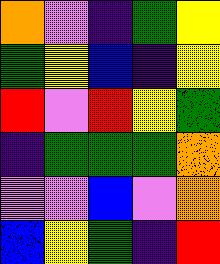[["orange", "violet", "indigo", "green", "yellow"], ["green", "yellow", "blue", "indigo", "yellow"], ["red", "violet", "red", "yellow", "green"], ["indigo", "green", "green", "green", "orange"], ["violet", "violet", "blue", "violet", "orange"], ["blue", "yellow", "green", "indigo", "red"]]